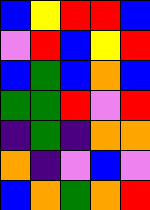[["blue", "yellow", "red", "red", "blue"], ["violet", "red", "blue", "yellow", "red"], ["blue", "green", "blue", "orange", "blue"], ["green", "green", "red", "violet", "red"], ["indigo", "green", "indigo", "orange", "orange"], ["orange", "indigo", "violet", "blue", "violet"], ["blue", "orange", "green", "orange", "red"]]